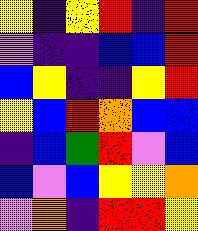[["yellow", "indigo", "yellow", "red", "indigo", "red"], ["violet", "indigo", "indigo", "blue", "blue", "red"], ["blue", "yellow", "indigo", "indigo", "yellow", "red"], ["yellow", "blue", "red", "orange", "blue", "blue"], ["indigo", "blue", "green", "red", "violet", "blue"], ["blue", "violet", "blue", "yellow", "yellow", "orange"], ["violet", "orange", "indigo", "red", "red", "yellow"]]